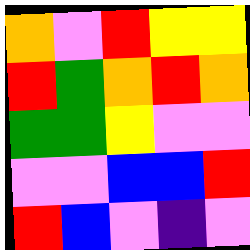[["orange", "violet", "red", "yellow", "yellow"], ["red", "green", "orange", "red", "orange"], ["green", "green", "yellow", "violet", "violet"], ["violet", "violet", "blue", "blue", "red"], ["red", "blue", "violet", "indigo", "violet"]]